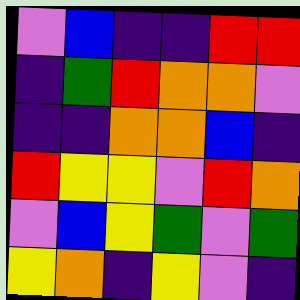[["violet", "blue", "indigo", "indigo", "red", "red"], ["indigo", "green", "red", "orange", "orange", "violet"], ["indigo", "indigo", "orange", "orange", "blue", "indigo"], ["red", "yellow", "yellow", "violet", "red", "orange"], ["violet", "blue", "yellow", "green", "violet", "green"], ["yellow", "orange", "indigo", "yellow", "violet", "indigo"]]